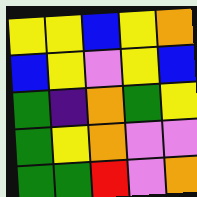[["yellow", "yellow", "blue", "yellow", "orange"], ["blue", "yellow", "violet", "yellow", "blue"], ["green", "indigo", "orange", "green", "yellow"], ["green", "yellow", "orange", "violet", "violet"], ["green", "green", "red", "violet", "orange"]]